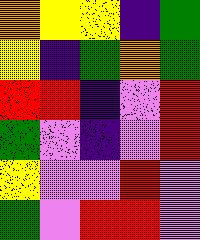[["orange", "yellow", "yellow", "indigo", "green"], ["yellow", "indigo", "green", "orange", "green"], ["red", "red", "indigo", "violet", "red"], ["green", "violet", "indigo", "violet", "red"], ["yellow", "violet", "violet", "red", "violet"], ["green", "violet", "red", "red", "violet"]]